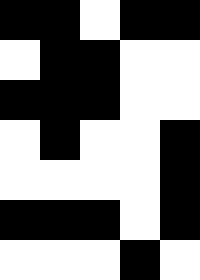[["black", "black", "white", "black", "black"], ["white", "black", "black", "white", "white"], ["black", "black", "black", "white", "white"], ["white", "black", "white", "white", "black"], ["white", "white", "white", "white", "black"], ["black", "black", "black", "white", "black"], ["white", "white", "white", "black", "white"]]